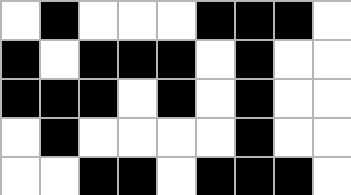[["white", "black", "white", "white", "white", "black", "black", "black", "white"], ["black", "white", "black", "black", "black", "white", "black", "white", "white"], ["black", "black", "black", "white", "black", "white", "black", "white", "white"], ["white", "black", "white", "white", "white", "white", "black", "white", "white"], ["white", "white", "black", "black", "white", "black", "black", "black", "white"]]